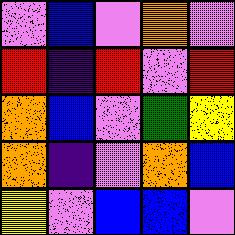[["violet", "blue", "violet", "orange", "violet"], ["red", "indigo", "red", "violet", "red"], ["orange", "blue", "violet", "green", "yellow"], ["orange", "indigo", "violet", "orange", "blue"], ["yellow", "violet", "blue", "blue", "violet"]]